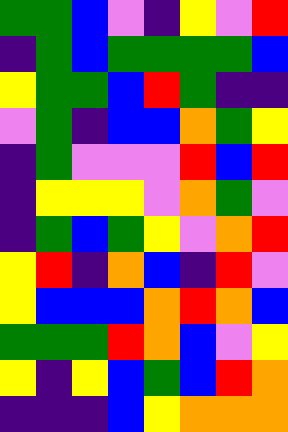[["green", "green", "blue", "violet", "indigo", "yellow", "violet", "red"], ["indigo", "green", "blue", "green", "green", "green", "green", "blue"], ["yellow", "green", "green", "blue", "red", "green", "indigo", "indigo"], ["violet", "green", "indigo", "blue", "blue", "orange", "green", "yellow"], ["indigo", "green", "violet", "violet", "violet", "red", "blue", "red"], ["indigo", "yellow", "yellow", "yellow", "violet", "orange", "green", "violet"], ["indigo", "green", "blue", "green", "yellow", "violet", "orange", "red"], ["yellow", "red", "indigo", "orange", "blue", "indigo", "red", "violet"], ["yellow", "blue", "blue", "blue", "orange", "red", "orange", "blue"], ["green", "green", "green", "red", "orange", "blue", "violet", "yellow"], ["yellow", "indigo", "yellow", "blue", "green", "blue", "red", "orange"], ["indigo", "indigo", "indigo", "blue", "yellow", "orange", "orange", "orange"]]